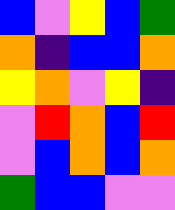[["blue", "violet", "yellow", "blue", "green"], ["orange", "indigo", "blue", "blue", "orange"], ["yellow", "orange", "violet", "yellow", "indigo"], ["violet", "red", "orange", "blue", "red"], ["violet", "blue", "orange", "blue", "orange"], ["green", "blue", "blue", "violet", "violet"]]